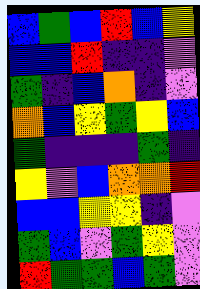[["blue", "green", "blue", "red", "blue", "yellow"], ["blue", "blue", "red", "indigo", "indigo", "violet"], ["green", "indigo", "blue", "orange", "indigo", "violet"], ["orange", "blue", "yellow", "green", "yellow", "blue"], ["green", "indigo", "indigo", "indigo", "green", "indigo"], ["yellow", "violet", "blue", "orange", "orange", "red"], ["blue", "blue", "yellow", "yellow", "indigo", "violet"], ["green", "blue", "violet", "green", "yellow", "violet"], ["red", "green", "green", "blue", "green", "violet"]]